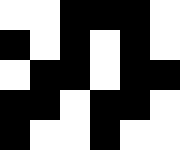[["white", "white", "black", "black", "black", "white"], ["black", "white", "black", "white", "black", "white"], ["white", "black", "black", "white", "black", "black"], ["black", "black", "white", "black", "black", "white"], ["black", "white", "white", "black", "white", "white"]]